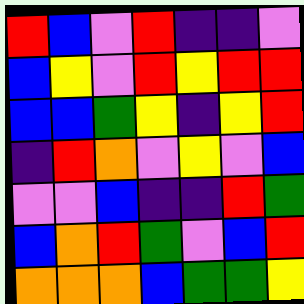[["red", "blue", "violet", "red", "indigo", "indigo", "violet"], ["blue", "yellow", "violet", "red", "yellow", "red", "red"], ["blue", "blue", "green", "yellow", "indigo", "yellow", "red"], ["indigo", "red", "orange", "violet", "yellow", "violet", "blue"], ["violet", "violet", "blue", "indigo", "indigo", "red", "green"], ["blue", "orange", "red", "green", "violet", "blue", "red"], ["orange", "orange", "orange", "blue", "green", "green", "yellow"]]